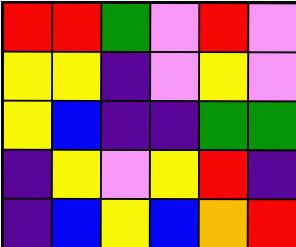[["red", "red", "green", "violet", "red", "violet"], ["yellow", "yellow", "indigo", "violet", "yellow", "violet"], ["yellow", "blue", "indigo", "indigo", "green", "green"], ["indigo", "yellow", "violet", "yellow", "red", "indigo"], ["indigo", "blue", "yellow", "blue", "orange", "red"]]